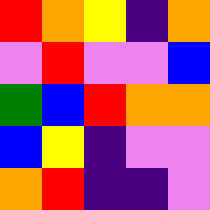[["red", "orange", "yellow", "indigo", "orange"], ["violet", "red", "violet", "violet", "blue"], ["green", "blue", "red", "orange", "orange"], ["blue", "yellow", "indigo", "violet", "violet"], ["orange", "red", "indigo", "indigo", "violet"]]